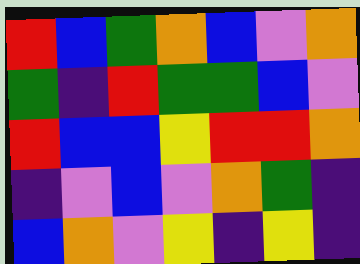[["red", "blue", "green", "orange", "blue", "violet", "orange"], ["green", "indigo", "red", "green", "green", "blue", "violet"], ["red", "blue", "blue", "yellow", "red", "red", "orange"], ["indigo", "violet", "blue", "violet", "orange", "green", "indigo"], ["blue", "orange", "violet", "yellow", "indigo", "yellow", "indigo"]]